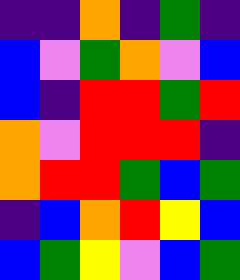[["indigo", "indigo", "orange", "indigo", "green", "indigo"], ["blue", "violet", "green", "orange", "violet", "blue"], ["blue", "indigo", "red", "red", "green", "red"], ["orange", "violet", "red", "red", "red", "indigo"], ["orange", "red", "red", "green", "blue", "green"], ["indigo", "blue", "orange", "red", "yellow", "blue"], ["blue", "green", "yellow", "violet", "blue", "green"]]